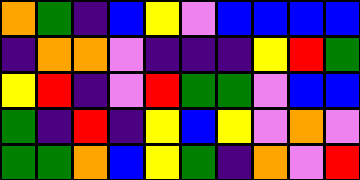[["orange", "green", "indigo", "blue", "yellow", "violet", "blue", "blue", "blue", "blue"], ["indigo", "orange", "orange", "violet", "indigo", "indigo", "indigo", "yellow", "red", "green"], ["yellow", "red", "indigo", "violet", "red", "green", "green", "violet", "blue", "blue"], ["green", "indigo", "red", "indigo", "yellow", "blue", "yellow", "violet", "orange", "violet"], ["green", "green", "orange", "blue", "yellow", "green", "indigo", "orange", "violet", "red"]]